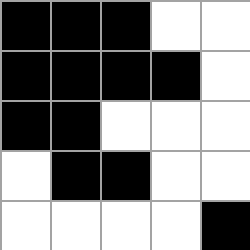[["black", "black", "black", "white", "white"], ["black", "black", "black", "black", "white"], ["black", "black", "white", "white", "white"], ["white", "black", "black", "white", "white"], ["white", "white", "white", "white", "black"]]